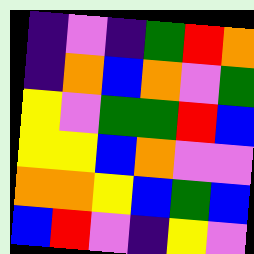[["indigo", "violet", "indigo", "green", "red", "orange"], ["indigo", "orange", "blue", "orange", "violet", "green"], ["yellow", "violet", "green", "green", "red", "blue"], ["yellow", "yellow", "blue", "orange", "violet", "violet"], ["orange", "orange", "yellow", "blue", "green", "blue"], ["blue", "red", "violet", "indigo", "yellow", "violet"]]